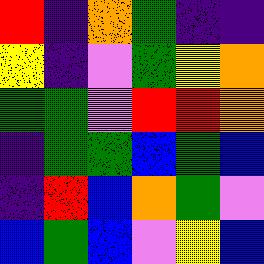[["red", "indigo", "orange", "green", "indigo", "indigo"], ["yellow", "indigo", "violet", "green", "yellow", "orange"], ["green", "green", "violet", "red", "red", "orange"], ["indigo", "green", "green", "blue", "green", "blue"], ["indigo", "red", "blue", "orange", "green", "violet"], ["blue", "green", "blue", "violet", "yellow", "blue"]]